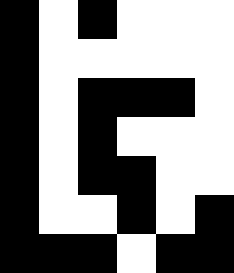[["black", "white", "black", "white", "white", "white"], ["black", "white", "white", "white", "white", "white"], ["black", "white", "black", "black", "black", "white"], ["black", "white", "black", "white", "white", "white"], ["black", "white", "black", "black", "white", "white"], ["black", "white", "white", "black", "white", "black"], ["black", "black", "black", "white", "black", "black"]]